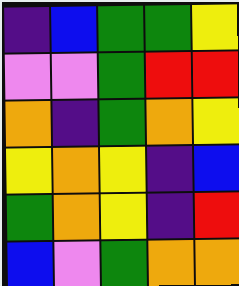[["indigo", "blue", "green", "green", "yellow"], ["violet", "violet", "green", "red", "red"], ["orange", "indigo", "green", "orange", "yellow"], ["yellow", "orange", "yellow", "indigo", "blue"], ["green", "orange", "yellow", "indigo", "red"], ["blue", "violet", "green", "orange", "orange"]]